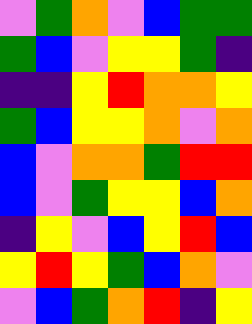[["violet", "green", "orange", "violet", "blue", "green", "green"], ["green", "blue", "violet", "yellow", "yellow", "green", "indigo"], ["indigo", "indigo", "yellow", "red", "orange", "orange", "yellow"], ["green", "blue", "yellow", "yellow", "orange", "violet", "orange"], ["blue", "violet", "orange", "orange", "green", "red", "red"], ["blue", "violet", "green", "yellow", "yellow", "blue", "orange"], ["indigo", "yellow", "violet", "blue", "yellow", "red", "blue"], ["yellow", "red", "yellow", "green", "blue", "orange", "violet"], ["violet", "blue", "green", "orange", "red", "indigo", "yellow"]]